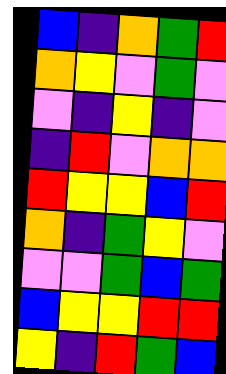[["blue", "indigo", "orange", "green", "red"], ["orange", "yellow", "violet", "green", "violet"], ["violet", "indigo", "yellow", "indigo", "violet"], ["indigo", "red", "violet", "orange", "orange"], ["red", "yellow", "yellow", "blue", "red"], ["orange", "indigo", "green", "yellow", "violet"], ["violet", "violet", "green", "blue", "green"], ["blue", "yellow", "yellow", "red", "red"], ["yellow", "indigo", "red", "green", "blue"]]